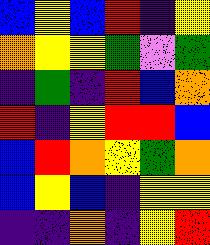[["blue", "yellow", "blue", "red", "indigo", "yellow"], ["orange", "yellow", "yellow", "green", "violet", "green"], ["indigo", "green", "indigo", "red", "blue", "orange"], ["red", "indigo", "yellow", "red", "red", "blue"], ["blue", "red", "orange", "yellow", "green", "orange"], ["blue", "yellow", "blue", "indigo", "yellow", "yellow"], ["indigo", "indigo", "orange", "indigo", "yellow", "red"]]